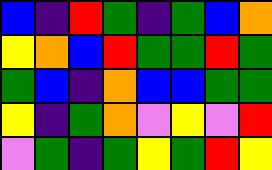[["blue", "indigo", "red", "green", "indigo", "green", "blue", "orange"], ["yellow", "orange", "blue", "red", "green", "green", "red", "green"], ["green", "blue", "indigo", "orange", "blue", "blue", "green", "green"], ["yellow", "indigo", "green", "orange", "violet", "yellow", "violet", "red"], ["violet", "green", "indigo", "green", "yellow", "green", "red", "yellow"]]